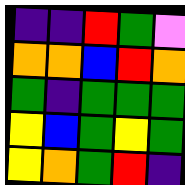[["indigo", "indigo", "red", "green", "violet"], ["orange", "orange", "blue", "red", "orange"], ["green", "indigo", "green", "green", "green"], ["yellow", "blue", "green", "yellow", "green"], ["yellow", "orange", "green", "red", "indigo"]]